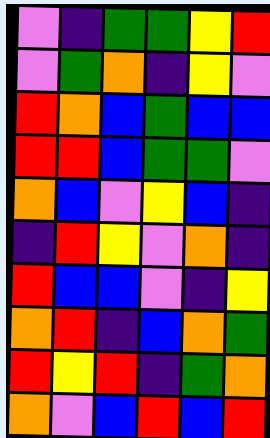[["violet", "indigo", "green", "green", "yellow", "red"], ["violet", "green", "orange", "indigo", "yellow", "violet"], ["red", "orange", "blue", "green", "blue", "blue"], ["red", "red", "blue", "green", "green", "violet"], ["orange", "blue", "violet", "yellow", "blue", "indigo"], ["indigo", "red", "yellow", "violet", "orange", "indigo"], ["red", "blue", "blue", "violet", "indigo", "yellow"], ["orange", "red", "indigo", "blue", "orange", "green"], ["red", "yellow", "red", "indigo", "green", "orange"], ["orange", "violet", "blue", "red", "blue", "red"]]